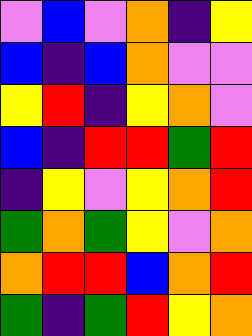[["violet", "blue", "violet", "orange", "indigo", "yellow"], ["blue", "indigo", "blue", "orange", "violet", "violet"], ["yellow", "red", "indigo", "yellow", "orange", "violet"], ["blue", "indigo", "red", "red", "green", "red"], ["indigo", "yellow", "violet", "yellow", "orange", "red"], ["green", "orange", "green", "yellow", "violet", "orange"], ["orange", "red", "red", "blue", "orange", "red"], ["green", "indigo", "green", "red", "yellow", "orange"]]